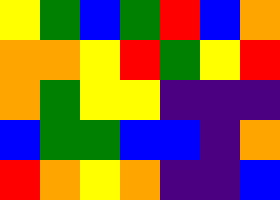[["yellow", "green", "blue", "green", "red", "blue", "orange"], ["orange", "orange", "yellow", "red", "green", "yellow", "red"], ["orange", "green", "yellow", "yellow", "indigo", "indigo", "indigo"], ["blue", "green", "green", "blue", "blue", "indigo", "orange"], ["red", "orange", "yellow", "orange", "indigo", "indigo", "blue"]]